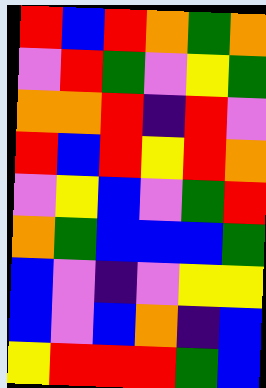[["red", "blue", "red", "orange", "green", "orange"], ["violet", "red", "green", "violet", "yellow", "green"], ["orange", "orange", "red", "indigo", "red", "violet"], ["red", "blue", "red", "yellow", "red", "orange"], ["violet", "yellow", "blue", "violet", "green", "red"], ["orange", "green", "blue", "blue", "blue", "green"], ["blue", "violet", "indigo", "violet", "yellow", "yellow"], ["blue", "violet", "blue", "orange", "indigo", "blue"], ["yellow", "red", "red", "red", "green", "blue"]]